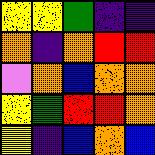[["yellow", "yellow", "green", "indigo", "indigo"], ["orange", "indigo", "orange", "red", "red"], ["violet", "orange", "blue", "orange", "orange"], ["yellow", "green", "red", "red", "orange"], ["yellow", "indigo", "blue", "orange", "blue"]]